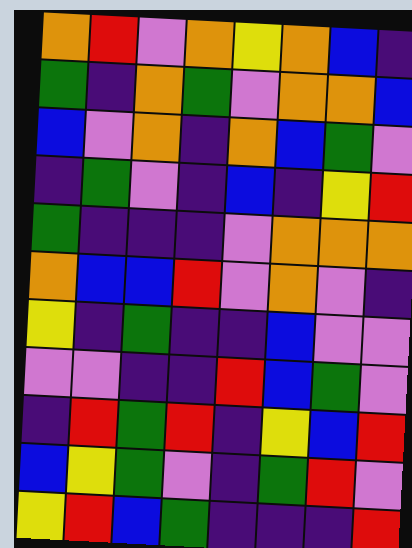[["orange", "red", "violet", "orange", "yellow", "orange", "blue", "indigo"], ["green", "indigo", "orange", "green", "violet", "orange", "orange", "blue"], ["blue", "violet", "orange", "indigo", "orange", "blue", "green", "violet"], ["indigo", "green", "violet", "indigo", "blue", "indigo", "yellow", "red"], ["green", "indigo", "indigo", "indigo", "violet", "orange", "orange", "orange"], ["orange", "blue", "blue", "red", "violet", "orange", "violet", "indigo"], ["yellow", "indigo", "green", "indigo", "indigo", "blue", "violet", "violet"], ["violet", "violet", "indigo", "indigo", "red", "blue", "green", "violet"], ["indigo", "red", "green", "red", "indigo", "yellow", "blue", "red"], ["blue", "yellow", "green", "violet", "indigo", "green", "red", "violet"], ["yellow", "red", "blue", "green", "indigo", "indigo", "indigo", "red"]]